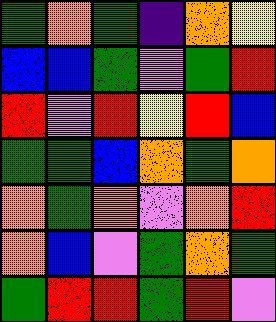[["green", "orange", "green", "indigo", "orange", "yellow"], ["blue", "blue", "green", "violet", "green", "red"], ["red", "violet", "red", "yellow", "red", "blue"], ["green", "green", "blue", "orange", "green", "orange"], ["orange", "green", "orange", "violet", "orange", "red"], ["orange", "blue", "violet", "green", "orange", "green"], ["green", "red", "red", "green", "red", "violet"]]